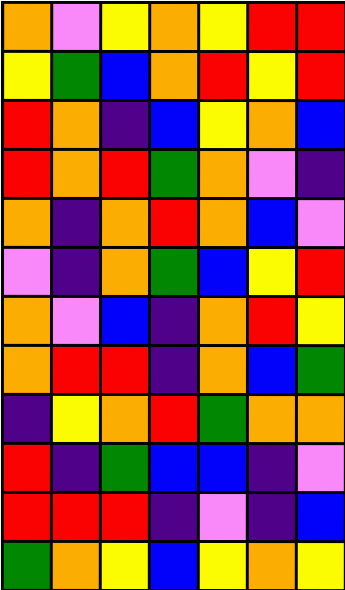[["orange", "violet", "yellow", "orange", "yellow", "red", "red"], ["yellow", "green", "blue", "orange", "red", "yellow", "red"], ["red", "orange", "indigo", "blue", "yellow", "orange", "blue"], ["red", "orange", "red", "green", "orange", "violet", "indigo"], ["orange", "indigo", "orange", "red", "orange", "blue", "violet"], ["violet", "indigo", "orange", "green", "blue", "yellow", "red"], ["orange", "violet", "blue", "indigo", "orange", "red", "yellow"], ["orange", "red", "red", "indigo", "orange", "blue", "green"], ["indigo", "yellow", "orange", "red", "green", "orange", "orange"], ["red", "indigo", "green", "blue", "blue", "indigo", "violet"], ["red", "red", "red", "indigo", "violet", "indigo", "blue"], ["green", "orange", "yellow", "blue", "yellow", "orange", "yellow"]]